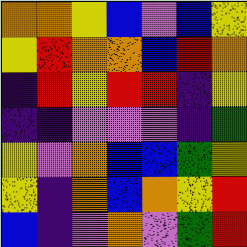[["orange", "orange", "yellow", "blue", "violet", "blue", "yellow"], ["yellow", "red", "orange", "orange", "blue", "red", "orange"], ["indigo", "red", "yellow", "red", "red", "indigo", "yellow"], ["indigo", "indigo", "violet", "violet", "violet", "indigo", "green"], ["yellow", "violet", "orange", "blue", "blue", "green", "yellow"], ["yellow", "indigo", "orange", "blue", "orange", "yellow", "red"], ["blue", "indigo", "violet", "orange", "violet", "green", "red"]]